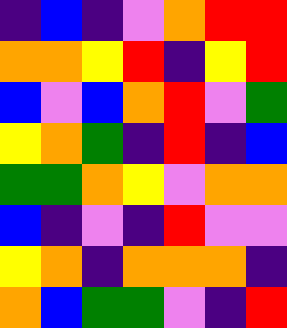[["indigo", "blue", "indigo", "violet", "orange", "red", "red"], ["orange", "orange", "yellow", "red", "indigo", "yellow", "red"], ["blue", "violet", "blue", "orange", "red", "violet", "green"], ["yellow", "orange", "green", "indigo", "red", "indigo", "blue"], ["green", "green", "orange", "yellow", "violet", "orange", "orange"], ["blue", "indigo", "violet", "indigo", "red", "violet", "violet"], ["yellow", "orange", "indigo", "orange", "orange", "orange", "indigo"], ["orange", "blue", "green", "green", "violet", "indigo", "red"]]